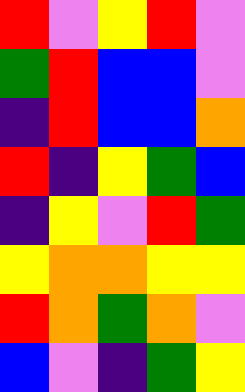[["red", "violet", "yellow", "red", "violet"], ["green", "red", "blue", "blue", "violet"], ["indigo", "red", "blue", "blue", "orange"], ["red", "indigo", "yellow", "green", "blue"], ["indigo", "yellow", "violet", "red", "green"], ["yellow", "orange", "orange", "yellow", "yellow"], ["red", "orange", "green", "orange", "violet"], ["blue", "violet", "indigo", "green", "yellow"]]